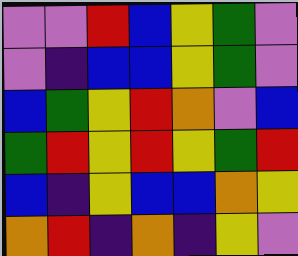[["violet", "violet", "red", "blue", "yellow", "green", "violet"], ["violet", "indigo", "blue", "blue", "yellow", "green", "violet"], ["blue", "green", "yellow", "red", "orange", "violet", "blue"], ["green", "red", "yellow", "red", "yellow", "green", "red"], ["blue", "indigo", "yellow", "blue", "blue", "orange", "yellow"], ["orange", "red", "indigo", "orange", "indigo", "yellow", "violet"]]